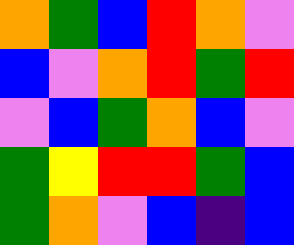[["orange", "green", "blue", "red", "orange", "violet"], ["blue", "violet", "orange", "red", "green", "red"], ["violet", "blue", "green", "orange", "blue", "violet"], ["green", "yellow", "red", "red", "green", "blue"], ["green", "orange", "violet", "blue", "indigo", "blue"]]